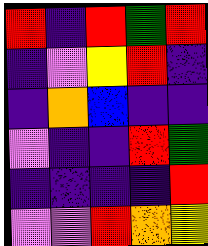[["red", "indigo", "red", "green", "red"], ["indigo", "violet", "yellow", "red", "indigo"], ["indigo", "orange", "blue", "indigo", "indigo"], ["violet", "indigo", "indigo", "red", "green"], ["indigo", "indigo", "indigo", "indigo", "red"], ["violet", "violet", "red", "orange", "yellow"]]